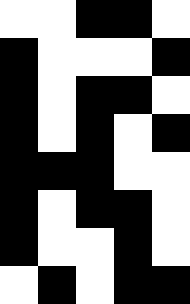[["white", "white", "black", "black", "white"], ["black", "white", "white", "white", "black"], ["black", "white", "black", "black", "white"], ["black", "white", "black", "white", "black"], ["black", "black", "black", "white", "white"], ["black", "white", "black", "black", "white"], ["black", "white", "white", "black", "white"], ["white", "black", "white", "black", "black"]]